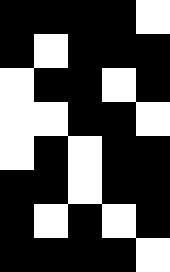[["black", "black", "black", "black", "white"], ["black", "white", "black", "black", "black"], ["white", "black", "black", "white", "black"], ["white", "white", "black", "black", "white"], ["white", "black", "white", "black", "black"], ["black", "black", "white", "black", "black"], ["black", "white", "black", "white", "black"], ["black", "black", "black", "black", "white"]]